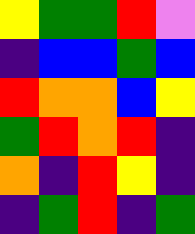[["yellow", "green", "green", "red", "violet"], ["indigo", "blue", "blue", "green", "blue"], ["red", "orange", "orange", "blue", "yellow"], ["green", "red", "orange", "red", "indigo"], ["orange", "indigo", "red", "yellow", "indigo"], ["indigo", "green", "red", "indigo", "green"]]